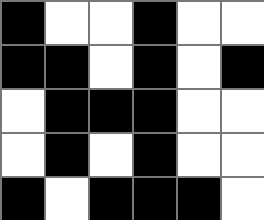[["black", "white", "white", "black", "white", "white"], ["black", "black", "white", "black", "white", "black"], ["white", "black", "black", "black", "white", "white"], ["white", "black", "white", "black", "white", "white"], ["black", "white", "black", "black", "black", "white"]]